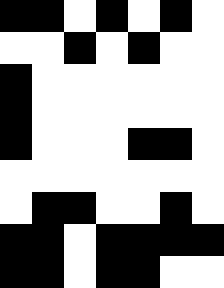[["black", "black", "white", "black", "white", "black", "white"], ["white", "white", "black", "white", "black", "white", "white"], ["black", "white", "white", "white", "white", "white", "white"], ["black", "white", "white", "white", "white", "white", "white"], ["black", "white", "white", "white", "black", "black", "white"], ["white", "white", "white", "white", "white", "white", "white"], ["white", "black", "black", "white", "white", "black", "white"], ["black", "black", "white", "black", "black", "black", "black"], ["black", "black", "white", "black", "black", "white", "white"]]